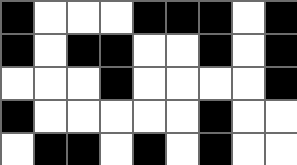[["black", "white", "white", "white", "black", "black", "black", "white", "black"], ["black", "white", "black", "black", "white", "white", "black", "white", "black"], ["white", "white", "white", "black", "white", "white", "white", "white", "black"], ["black", "white", "white", "white", "white", "white", "black", "white", "white"], ["white", "black", "black", "white", "black", "white", "black", "white", "white"]]